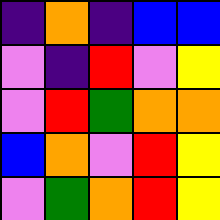[["indigo", "orange", "indigo", "blue", "blue"], ["violet", "indigo", "red", "violet", "yellow"], ["violet", "red", "green", "orange", "orange"], ["blue", "orange", "violet", "red", "yellow"], ["violet", "green", "orange", "red", "yellow"]]